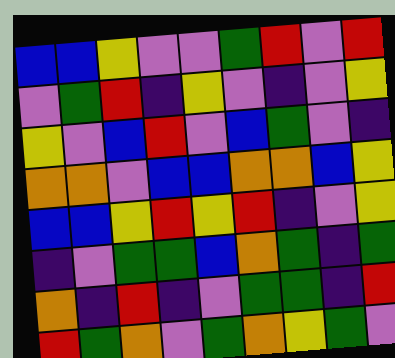[["blue", "blue", "yellow", "violet", "violet", "green", "red", "violet", "red"], ["violet", "green", "red", "indigo", "yellow", "violet", "indigo", "violet", "yellow"], ["yellow", "violet", "blue", "red", "violet", "blue", "green", "violet", "indigo"], ["orange", "orange", "violet", "blue", "blue", "orange", "orange", "blue", "yellow"], ["blue", "blue", "yellow", "red", "yellow", "red", "indigo", "violet", "yellow"], ["indigo", "violet", "green", "green", "blue", "orange", "green", "indigo", "green"], ["orange", "indigo", "red", "indigo", "violet", "green", "green", "indigo", "red"], ["red", "green", "orange", "violet", "green", "orange", "yellow", "green", "violet"]]